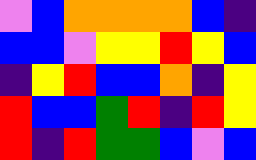[["violet", "blue", "orange", "orange", "orange", "orange", "blue", "indigo"], ["blue", "blue", "violet", "yellow", "yellow", "red", "yellow", "blue"], ["indigo", "yellow", "red", "blue", "blue", "orange", "indigo", "yellow"], ["red", "blue", "blue", "green", "red", "indigo", "red", "yellow"], ["red", "indigo", "red", "green", "green", "blue", "violet", "blue"]]